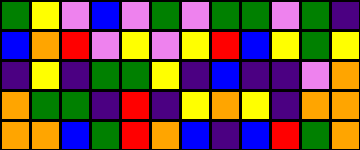[["green", "yellow", "violet", "blue", "violet", "green", "violet", "green", "green", "violet", "green", "indigo"], ["blue", "orange", "red", "violet", "yellow", "violet", "yellow", "red", "blue", "yellow", "green", "yellow"], ["indigo", "yellow", "indigo", "green", "green", "yellow", "indigo", "blue", "indigo", "indigo", "violet", "orange"], ["orange", "green", "green", "indigo", "red", "indigo", "yellow", "orange", "yellow", "indigo", "orange", "orange"], ["orange", "orange", "blue", "green", "red", "orange", "blue", "indigo", "blue", "red", "green", "orange"]]